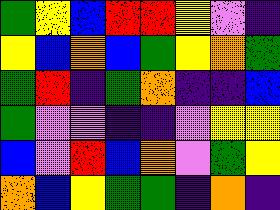[["green", "yellow", "blue", "red", "red", "yellow", "violet", "indigo"], ["yellow", "blue", "orange", "blue", "green", "yellow", "orange", "green"], ["green", "red", "indigo", "green", "orange", "indigo", "indigo", "blue"], ["green", "violet", "violet", "indigo", "indigo", "violet", "yellow", "yellow"], ["blue", "violet", "red", "blue", "orange", "violet", "green", "yellow"], ["orange", "blue", "yellow", "green", "green", "indigo", "orange", "indigo"]]